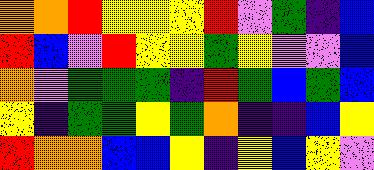[["orange", "orange", "red", "yellow", "yellow", "yellow", "red", "violet", "green", "indigo", "blue"], ["red", "blue", "violet", "red", "yellow", "yellow", "green", "yellow", "violet", "violet", "blue"], ["orange", "violet", "green", "green", "green", "indigo", "red", "green", "blue", "green", "blue"], ["yellow", "indigo", "green", "green", "yellow", "green", "orange", "indigo", "indigo", "blue", "yellow"], ["red", "orange", "orange", "blue", "blue", "yellow", "indigo", "yellow", "blue", "yellow", "violet"]]